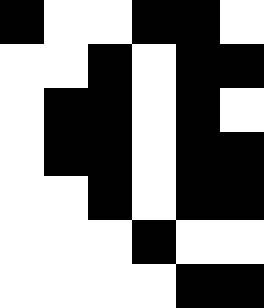[["black", "white", "white", "black", "black", "white"], ["white", "white", "black", "white", "black", "black"], ["white", "black", "black", "white", "black", "white"], ["white", "black", "black", "white", "black", "black"], ["white", "white", "black", "white", "black", "black"], ["white", "white", "white", "black", "white", "white"], ["white", "white", "white", "white", "black", "black"]]